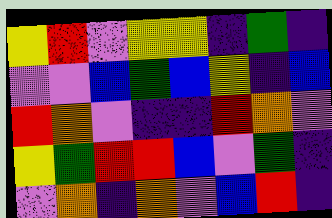[["yellow", "red", "violet", "yellow", "yellow", "indigo", "green", "indigo"], ["violet", "violet", "blue", "green", "blue", "yellow", "indigo", "blue"], ["red", "orange", "violet", "indigo", "indigo", "red", "orange", "violet"], ["yellow", "green", "red", "red", "blue", "violet", "green", "indigo"], ["violet", "orange", "indigo", "orange", "violet", "blue", "red", "indigo"]]